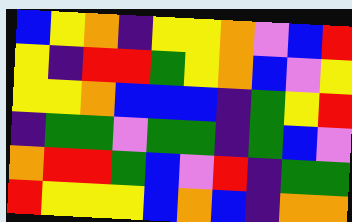[["blue", "yellow", "orange", "indigo", "yellow", "yellow", "orange", "violet", "blue", "red"], ["yellow", "indigo", "red", "red", "green", "yellow", "orange", "blue", "violet", "yellow"], ["yellow", "yellow", "orange", "blue", "blue", "blue", "indigo", "green", "yellow", "red"], ["indigo", "green", "green", "violet", "green", "green", "indigo", "green", "blue", "violet"], ["orange", "red", "red", "green", "blue", "violet", "red", "indigo", "green", "green"], ["red", "yellow", "yellow", "yellow", "blue", "orange", "blue", "indigo", "orange", "orange"]]